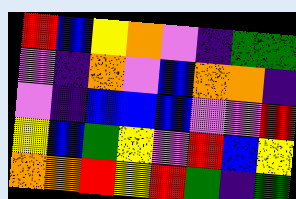[["red", "blue", "yellow", "orange", "violet", "indigo", "green", "green"], ["violet", "indigo", "orange", "violet", "blue", "orange", "orange", "indigo"], ["violet", "indigo", "blue", "blue", "blue", "violet", "violet", "red"], ["yellow", "blue", "green", "yellow", "violet", "red", "blue", "yellow"], ["orange", "orange", "red", "yellow", "red", "green", "indigo", "green"]]